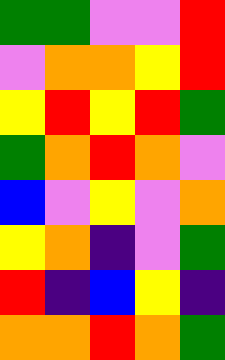[["green", "green", "violet", "violet", "red"], ["violet", "orange", "orange", "yellow", "red"], ["yellow", "red", "yellow", "red", "green"], ["green", "orange", "red", "orange", "violet"], ["blue", "violet", "yellow", "violet", "orange"], ["yellow", "orange", "indigo", "violet", "green"], ["red", "indigo", "blue", "yellow", "indigo"], ["orange", "orange", "red", "orange", "green"]]